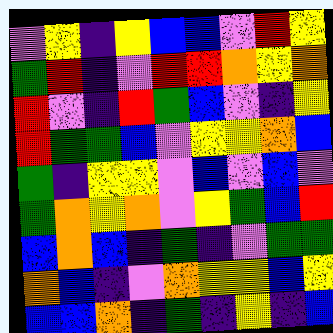[["violet", "yellow", "indigo", "yellow", "blue", "blue", "violet", "red", "yellow"], ["green", "red", "indigo", "violet", "red", "red", "orange", "yellow", "orange"], ["red", "violet", "indigo", "red", "green", "blue", "violet", "indigo", "yellow"], ["red", "green", "green", "blue", "violet", "yellow", "yellow", "orange", "blue"], ["green", "indigo", "yellow", "yellow", "violet", "blue", "violet", "blue", "violet"], ["green", "orange", "yellow", "orange", "violet", "yellow", "green", "blue", "red"], ["blue", "orange", "blue", "indigo", "green", "indigo", "violet", "green", "green"], ["orange", "blue", "indigo", "violet", "orange", "yellow", "yellow", "blue", "yellow"], ["blue", "blue", "orange", "indigo", "green", "indigo", "yellow", "indigo", "blue"]]